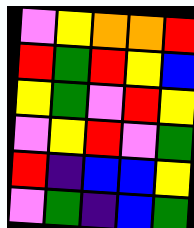[["violet", "yellow", "orange", "orange", "red"], ["red", "green", "red", "yellow", "blue"], ["yellow", "green", "violet", "red", "yellow"], ["violet", "yellow", "red", "violet", "green"], ["red", "indigo", "blue", "blue", "yellow"], ["violet", "green", "indigo", "blue", "green"]]